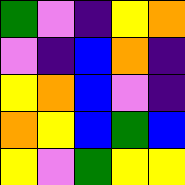[["green", "violet", "indigo", "yellow", "orange"], ["violet", "indigo", "blue", "orange", "indigo"], ["yellow", "orange", "blue", "violet", "indigo"], ["orange", "yellow", "blue", "green", "blue"], ["yellow", "violet", "green", "yellow", "yellow"]]